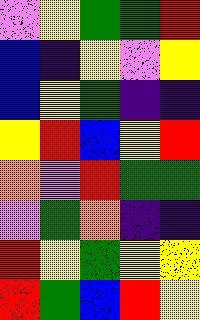[["violet", "yellow", "green", "green", "red"], ["blue", "indigo", "yellow", "violet", "yellow"], ["blue", "yellow", "green", "indigo", "indigo"], ["yellow", "red", "blue", "yellow", "red"], ["orange", "violet", "red", "green", "green"], ["violet", "green", "orange", "indigo", "indigo"], ["red", "yellow", "green", "yellow", "yellow"], ["red", "green", "blue", "red", "yellow"]]